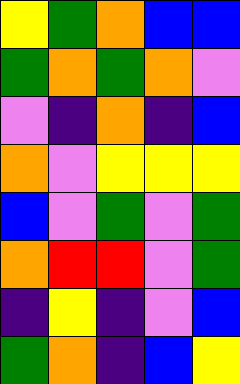[["yellow", "green", "orange", "blue", "blue"], ["green", "orange", "green", "orange", "violet"], ["violet", "indigo", "orange", "indigo", "blue"], ["orange", "violet", "yellow", "yellow", "yellow"], ["blue", "violet", "green", "violet", "green"], ["orange", "red", "red", "violet", "green"], ["indigo", "yellow", "indigo", "violet", "blue"], ["green", "orange", "indigo", "blue", "yellow"]]